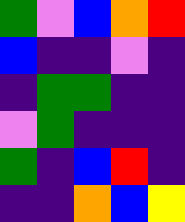[["green", "violet", "blue", "orange", "red"], ["blue", "indigo", "indigo", "violet", "indigo"], ["indigo", "green", "green", "indigo", "indigo"], ["violet", "green", "indigo", "indigo", "indigo"], ["green", "indigo", "blue", "red", "indigo"], ["indigo", "indigo", "orange", "blue", "yellow"]]